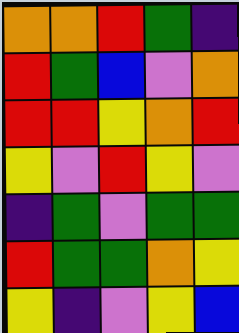[["orange", "orange", "red", "green", "indigo"], ["red", "green", "blue", "violet", "orange"], ["red", "red", "yellow", "orange", "red"], ["yellow", "violet", "red", "yellow", "violet"], ["indigo", "green", "violet", "green", "green"], ["red", "green", "green", "orange", "yellow"], ["yellow", "indigo", "violet", "yellow", "blue"]]